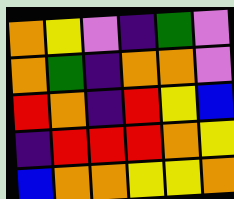[["orange", "yellow", "violet", "indigo", "green", "violet"], ["orange", "green", "indigo", "orange", "orange", "violet"], ["red", "orange", "indigo", "red", "yellow", "blue"], ["indigo", "red", "red", "red", "orange", "yellow"], ["blue", "orange", "orange", "yellow", "yellow", "orange"]]